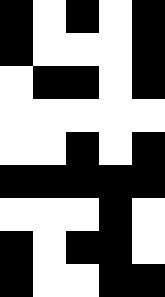[["black", "white", "black", "white", "black"], ["black", "white", "white", "white", "black"], ["white", "black", "black", "white", "black"], ["white", "white", "white", "white", "white"], ["white", "white", "black", "white", "black"], ["black", "black", "black", "black", "black"], ["white", "white", "white", "black", "white"], ["black", "white", "black", "black", "white"], ["black", "white", "white", "black", "black"]]